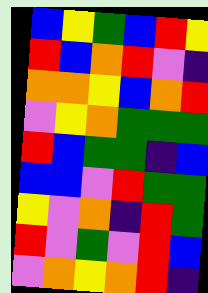[["blue", "yellow", "green", "blue", "red", "yellow"], ["red", "blue", "orange", "red", "violet", "indigo"], ["orange", "orange", "yellow", "blue", "orange", "red"], ["violet", "yellow", "orange", "green", "green", "green"], ["red", "blue", "green", "green", "indigo", "blue"], ["blue", "blue", "violet", "red", "green", "green"], ["yellow", "violet", "orange", "indigo", "red", "green"], ["red", "violet", "green", "violet", "red", "blue"], ["violet", "orange", "yellow", "orange", "red", "indigo"]]